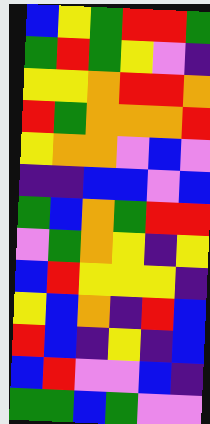[["blue", "yellow", "green", "red", "red", "green"], ["green", "red", "green", "yellow", "violet", "indigo"], ["yellow", "yellow", "orange", "red", "red", "orange"], ["red", "green", "orange", "orange", "orange", "red"], ["yellow", "orange", "orange", "violet", "blue", "violet"], ["indigo", "indigo", "blue", "blue", "violet", "blue"], ["green", "blue", "orange", "green", "red", "red"], ["violet", "green", "orange", "yellow", "indigo", "yellow"], ["blue", "red", "yellow", "yellow", "yellow", "indigo"], ["yellow", "blue", "orange", "indigo", "red", "blue"], ["red", "blue", "indigo", "yellow", "indigo", "blue"], ["blue", "red", "violet", "violet", "blue", "indigo"], ["green", "green", "blue", "green", "violet", "violet"]]